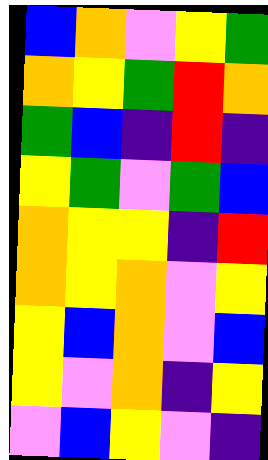[["blue", "orange", "violet", "yellow", "green"], ["orange", "yellow", "green", "red", "orange"], ["green", "blue", "indigo", "red", "indigo"], ["yellow", "green", "violet", "green", "blue"], ["orange", "yellow", "yellow", "indigo", "red"], ["orange", "yellow", "orange", "violet", "yellow"], ["yellow", "blue", "orange", "violet", "blue"], ["yellow", "violet", "orange", "indigo", "yellow"], ["violet", "blue", "yellow", "violet", "indigo"]]